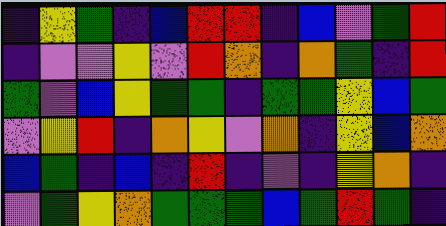[["indigo", "yellow", "green", "indigo", "blue", "red", "red", "indigo", "blue", "violet", "green", "red"], ["indigo", "violet", "violet", "yellow", "violet", "red", "orange", "indigo", "orange", "green", "indigo", "red"], ["green", "violet", "blue", "yellow", "green", "green", "indigo", "green", "green", "yellow", "blue", "green"], ["violet", "yellow", "red", "indigo", "orange", "yellow", "violet", "orange", "indigo", "yellow", "blue", "orange"], ["blue", "green", "indigo", "blue", "indigo", "red", "indigo", "violet", "indigo", "yellow", "orange", "indigo"], ["violet", "green", "yellow", "orange", "green", "green", "green", "blue", "green", "red", "green", "indigo"]]